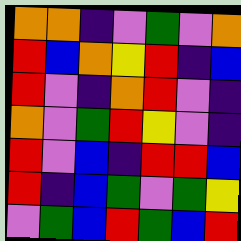[["orange", "orange", "indigo", "violet", "green", "violet", "orange"], ["red", "blue", "orange", "yellow", "red", "indigo", "blue"], ["red", "violet", "indigo", "orange", "red", "violet", "indigo"], ["orange", "violet", "green", "red", "yellow", "violet", "indigo"], ["red", "violet", "blue", "indigo", "red", "red", "blue"], ["red", "indigo", "blue", "green", "violet", "green", "yellow"], ["violet", "green", "blue", "red", "green", "blue", "red"]]